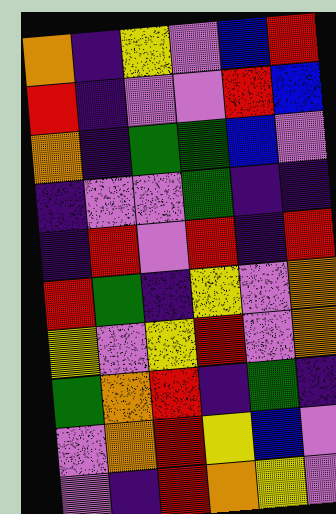[["orange", "indigo", "yellow", "violet", "blue", "red"], ["red", "indigo", "violet", "violet", "red", "blue"], ["orange", "indigo", "green", "green", "blue", "violet"], ["indigo", "violet", "violet", "green", "indigo", "indigo"], ["indigo", "red", "violet", "red", "indigo", "red"], ["red", "green", "indigo", "yellow", "violet", "orange"], ["yellow", "violet", "yellow", "red", "violet", "orange"], ["green", "orange", "red", "indigo", "green", "indigo"], ["violet", "orange", "red", "yellow", "blue", "violet"], ["violet", "indigo", "red", "orange", "yellow", "violet"]]